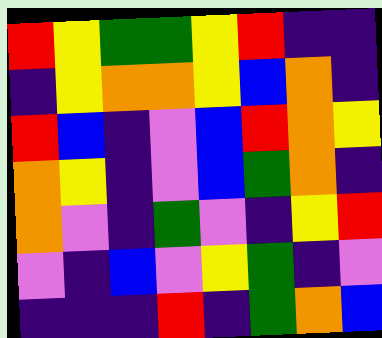[["red", "yellow", "green", "green", "yellow", "red", "indigo", "indigo"], ["indigo", "yellow", "orange", "orange", "yellow", "blue", "orange", "indigo"], ["red", "blue", "indigo", "violet", "blue", "red", "orange", "yellow"], ["orange", "yellow", "indigo", "violet", "blue", "green", "orange", "indigo"], ["orange", "violet", "indigo", "green", "violet", "indigo", "yellow", "red"], ["violet", "indigo", "blue", "violet", "yellow", "green", "indigo", "violet"], ["indigo", "indigo", "indigo", "red", "indigo", "green", "orange", "blue"]]